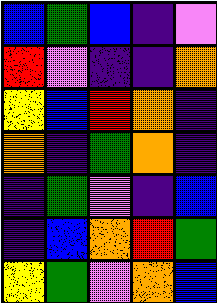[["blue", "green", "blue", "indigo", "violet"], ["red", "violet", "indigo", "indigo", "orange"], ["yellow", "blue", "red", "orange", "indigo"], ["orange", "indigo", "green", "orange", "indigo"], ["indigo", "green", "violet", "indigo", "blue"], ["indigo", "blue", "orange", "red", "green"], ["yellow", "green", "violet", "orange", "blue"]]